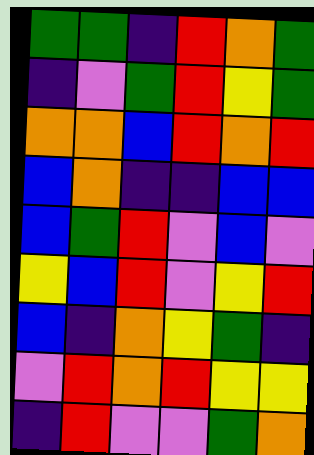[["green", "green", "indigo", "red", "orange", "green"], ["indigo", "violet", "green", "red", "yellow", "green"], ["orange", "orange", "blue", "red", "orange", "red"], ["blue", "orange", "indigo", "indigo", "blue", "blue"], ["blue", "green", "red", "violet", "blue", "violet"], ["yellow", "blue", "red", "violet", "yellow", "red"], ["blue", "indigo", "orange", "yellow", "green", "indigo"], ["violet", "red", "orange", "red", "yellow", "yellow"], ["indigo", "red", "violet", "violet", "green", "orange"]]